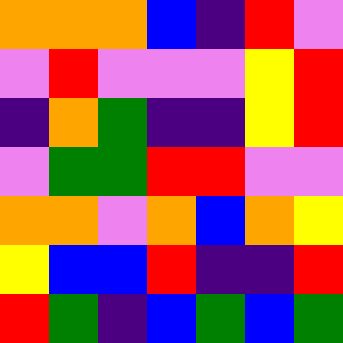[["orange", "orange", "orange", "blue", "indigo", "red", "violet"], ["violet", "red", "violet", "violet", "violet", "yellow", "red"], ["indigo", "orange", "green", "indigo", "indigo", "yellow", "red"], ["violet", "green", "green", "red", "red", "violet", "violet"], ["orange", "orange", "violet", "orange", "blue", "orange", "yellow"], ["yellow", "blue", "blue", "red", "indigo", "indigo", "red"], ["red", "green", "indigo", "blue", "green", "blue", "green"]]